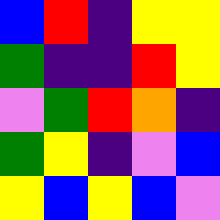[["blue", "red", "indigo", "yellow", "yellow"], ["green", "indigo", "indigo", "red", "yellow"], ["violet", "green", "red", "orange", "indigo"], ["green", "yellow", "indigo", "violet", "blue"], ["yellow", "blue", "yellow", "blue", "violet"]]